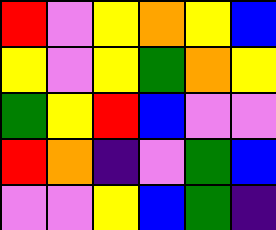[["red", "violet", "yellow", "orange", "yellow", "blue"], ["yellow", "violet", "yellow", "green", "orange", "yellow"], ["green", "yellow", "red", "blue", "violet", "violet"], ["red", "orange", "indigo", "violet", "green", "blue"], ["violet", "violet", "yellow", "blue", "green", "indigo"]]